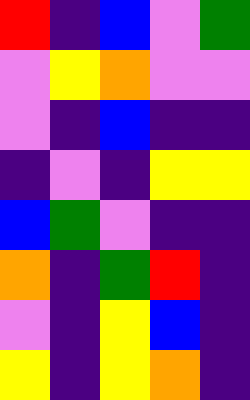[["red", "indigo", "blue", "violet", "green"], ["violet", "yellow", "orange", "violet", "violet"], ["violet", "indigo", "blue", "indigo", "indigo"], ["indigo", "violet", "indigo", "yellow", "yellow"], ["blue", "green", "violet", "indigo", "indigo"], ["orange", "indigo", "green", "red", "indigo"], ["violet", "indigo", "yellow", "blue", "indigo"], ["yellow", "indigo", "yellow", "orange", "indigo"]]